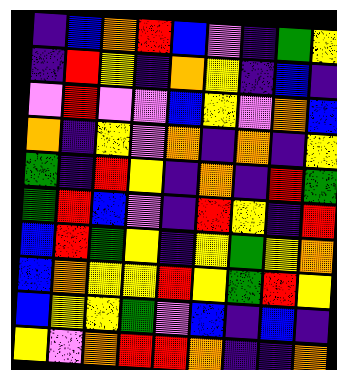[["indigo", "blue", "orange", "red", "blue", "violet", "indigo", "green", "yellow"], ["indigo", "red", "yellow", "indigo", "orange", "yellow", "indigo", "blue", "indigo"], ["violet", "red", "violet", "violet", "blue", "yellow", "violet", "orange", "blue"], ["orange", "indigo", "yellow", "violet", "orange", "indigo", "orange", "indigo", "yellow"], ["green", "indigo", "red", "yellow", "indigo", "orange", "indigo", "red", "green"], ["green", "red", "blue", "violet", "indigo", "red", "yellow", "indigo", "red"], ["blue", "red", "green", "yellow", "indigo", "yellow", "green", "yellow", "orange"], ["blue", "orange", "yellow", "yellow", "red", "yellow", "green", "red", "yellow"], ["blue", "yellow", "yellow", "green", "violet", "blue", "indigo", "blue", "indigo"], ["yellow", "violet", "orange", "red", "red", "orange", "indigo", "indigo", "orange"]]